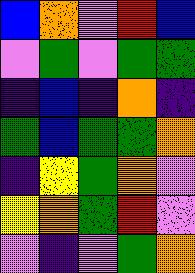[["blue", "orange", "violet", "red", "blue"], ["violet", "green", "violet", "green", "green"], ["indigo", "blue", "indigo", "orange", "indigo"], ["green", "blue", "green", "green", "orange"], ["indigo", "yellow", "green", "orange", "violet"], ["yellow", "orange", "green", "red", "violet"], ["violet", "indigo", "violet", "green", "orange"]]